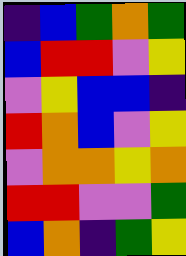[["indigo", "blue", "green", "orange", "green"], ["blue", "red", "red", "violet", "yellow"], ["violet", "yellow", "blue", "blue", "indigo"], ["red", "orange", "blue", "violet", "yellow"], ["violet", "orange", "orange", "yellow", "orange"], ["red", "red", "violet", "violet", "green"], ["blue", "orange", "indigo", "green", "yellow"]]